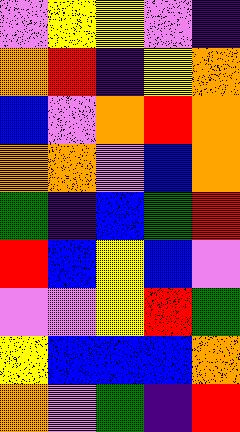[["violet", "yellow", "yellow", "violet", "indigo"], ["orange", "red", "indigo", "yellow", "orange"], ["blue", "violet", "orange", "red", "orange"], ["orange", "orange", "violet", "blue", "orange"], ["green", "indigo", "blue", "green", "red"], ["red", "blue", "yellow", "blue", "violet"], ["violet", "violet", "yellow", "red", "green"], ["yellow", "blue", "blue", "blue", "orange"], ["orange", "violet", "green", "indigo", "red"]]